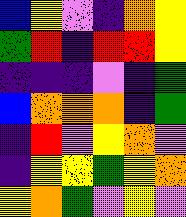[["blue", "yellow", "violet", "indigo", "orange", "yellow"], ["green", "red", "indigo", "red", "red", "yellow"], ["indigo", "indigo", "indigo", "violet", "indigo", "green"], ["blue", "orange", "orange", "orange", "indigo", "green"], ["indigo", "red", "violet", "yellow", "orange", "violet"], ["indigo", "yellow", "yellow", "green", "yellow", "orange"], ["yellow", "orange", "green", "violet", "yellow", "violet"]]